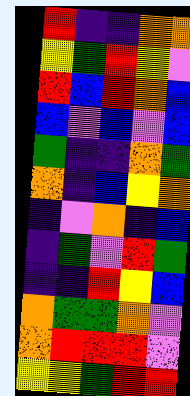[["red", "indigo", "indigo", "orange", "orange"], ["yellow", "green", "red", "yellow", "violet"], ["red", "blue", "red", "orange", "blue"], ["blue", "violet", "blue", "violet", "blue"], ["green", "indigo", "indigo", "orange", "green"], ["orange", "indigo", "blue", "yellow", "orange"], ["indigo", "violet", "orange", "indigo", "blue"], ["indigo", "green", "violet", "red", "green"], ["indigo", "indigo", "red", "yellow", "blue"], ["orange", "green", "green", "orange", "violet"], ["orange", "red", "red", "red", "violet"], ["yellow", "yellow", "green", "red", "red"]]